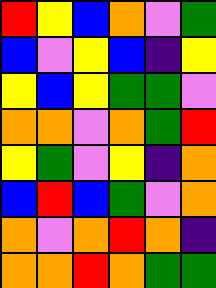[["red", "yellow", "blue", "orange", "violet", "green"], ["blue", "violet", "yellow", "blue", "indigo", "yellow"], ["yellow", "blue", "yellow", "green", "green", "violet"], ["orange", "orange", "violet", "orange", "green", "red"], ["yellow", "green", "violet", "yellow", "indigo", "orange"], ["blue", "red", "blue", "green", "violet", "orange"], ["orange", "violet", "orange", "red", "orange", "indigo"], ["orange", "orange", "red", "orange", "green", "green"]]